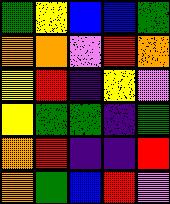[["green", "yellow", "blue", "blue", "green"], ["orange", "orange", "violet", "red", "orange"], ["yellow", "red", "indigo", "yellow", "violet"], ["yellow", "green", "green", "indigo", "green"], ["orange", "red", "indigo", "indigo", "red"], ["orange", "green", "blue", "red", "violet"]]